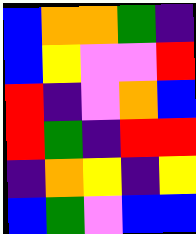[["blue", "orange", "orange", "green", "indigo"], ["blue", "yellow", "violet", "violet", "red"], ["red", "indigo", "violet", "orange", "blue"], ["red", "green", "indigo", "red", "red"], ["indigo", "orange", "yellow", "indigo", "yellow"], ["blue", "green", "violet", "blue", "blue"]]